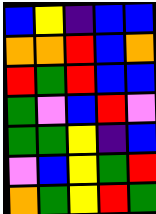[["blue", "yellow", "indigo", "blue", "blue"], ["orange", "orange", "red", "blue", "orange"], ["red", "green", "red", "blue", "blue"], ["green", "violet", "blue", "red", "violet"], ["green", "green", "yellow", "indigo", "blue"], ["violet", "blue", "yellow", "green", "red"], ["orange", "green", "yellow", "red", "green"]]